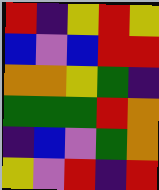[["red", "indigo", "yellow", "red", "yellow"], ["blue", "violet", "blue", "red", "red"], ["orange", "orange", "yellow", "green", "indigo"], ["green", "green", "green", "red", "orange"], ["indigo", "blue", "violet", "green", "orange"], ["yellow", "violet", "red", "indigo", "red"]]